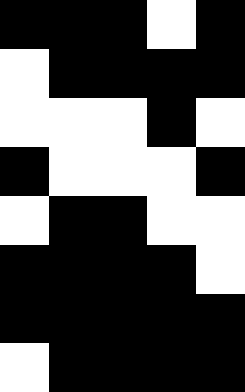[["black", "black", "black", "white", "black"], ["white", "black", "black", "black", "black"], ["white", "white", "white", "black", "white"], ["black", "white", "white", "white", "black"], ["white", "black", "black", "white", "white"], ["black", "black", "black", "black", "white"], ["black", "black", "black", "black", "black"], ["white", "black", "black", "black", "black"]]